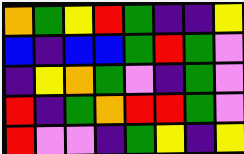[["orange", "green", "yellow", "red", "green", "indigo", "indigo", "yellow"], ["blue", "indigo", "blue", "blue", "green", "red", "green", "violet"], ["indigo", "yellow", "orange", "green", "violet", "indigo", "green", "violet"], ["red", "indigo", "green", "orange", "red", "red", "green", "violet"], ["red", "violet", "violet", "indigo", "green", "yellow", "indigo", "yellow"]]